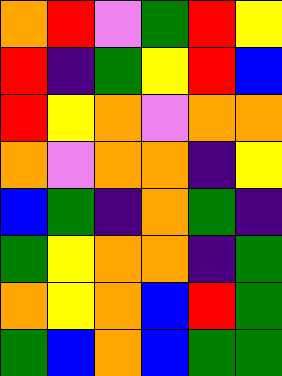[["orange", "red", "violet", "green", "red", "yellow"], ["red", "indigo", "green", "yellow", "red", "blue"], ["red", "yellow", "orange", "violet", "orange", "orange"], ["orange", "violet", "orange", "orange", "indigo", "yellow"], ["blue", "green", "indigo", "orange", "green", "indigo"], ["green", "yellow", "orange", "orange", "indigo", "green"], ["orange", "yellow", "orange", "blue", "red", "green"], ["green", "blue", "orange", "blue", "green", "green"]]